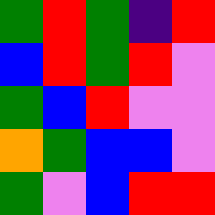[["green", "red", "green", "indigo", "red"], ["blue", "red", "green", "red", "violet"], ["green", "blue", "red", "violet", "violet"], ["orange", "green", "blue", "blue", "violet"], ["green", "violet", "blue", "red", "red"]]